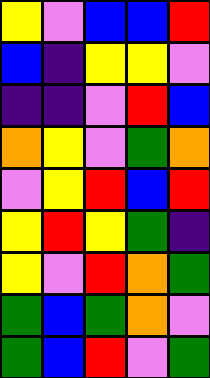[["yellow", "violet", "blue", "blue", "red"], ["blue", "indigo", "yellow", "yellow", "violet"], ["indigo", "indigo", "violet", "red", "blue"], ["orange", "yellow", "violet", "green", "orange"], ["violet", "yellow", "red", "blue", "red"], ["yellow", "red", "yellow", "green", "indigo"], ["yellow", "violet", "red", "orange", "green"], ["green", "blue", "green", "orange", "violet"], ["green", "blue", "red", "violet", "green"]]